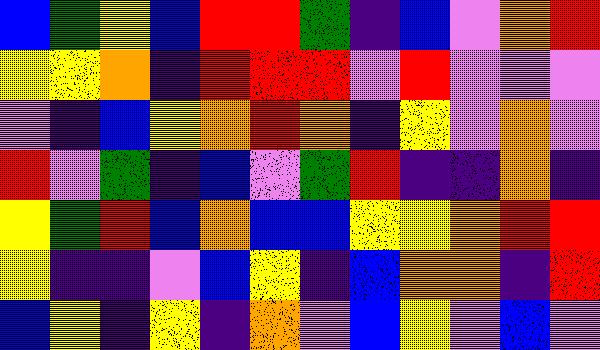[["blue", "green", "yellow", "blue", "red", "red", "green", "indigo", "blue", "violet", "orange", "red"], ["yellow", "yellow", "orange", "indigo", "red", "red", "red", "violet", "red", "violet", "violet", "violet"], ["violet", "indigo", "blue", "yellow", "orange", "red", "orange", "indigo", "yellow", "violet", "orange", "violet"], ["red", "violet", "green", "indigo", "blue", "violet", "green", "red", "indigo", "indigo", "orange", "indigo"], ["yellow", "green", "red", "blue", "orange", "blue", "blue", "yellow", "yellow", "orange", "red", "red"], ["yellow", "indigo", "indigo", "violet", "blue", "yellow", "indigo", "blue", "orange", "orange", "indigo", "red"], ["blue", "yellow", "indigo", "yellow", "indigo", "orange", "violet", "blue", "yellow", "violet", "blue", "violet"]]